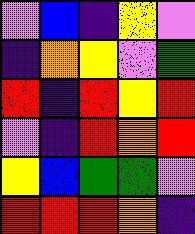[["violet", "blue", "indigo", "yellow", "violet"], ["indigo", "orange", "yellow", "violet", "green"], ["red", "indigo", "red", "yellow", "red"], ["violet", "indigo", "red", "orange", "red"], ["yellow", "blue", "green", "green", "violet"], ["red", "red", "red", "orange", "indigo"]]